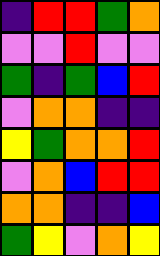[["indigo", "red", "red", "green", "orange"], ["violet", "violet", "red", "violet", "violet"], ["green", "indigo", "green", "blue", "red"], ["violet", "orange", "orange", "indigo", "indigo"], ["yellow", "green", "orange", "orange", "red"], ["violet", "orange", "blue", "red", "red"], ["orange", "orange", "indigo", "indigo", "blue"], ["green", "yellow", "violet", "orange", "yellow"]]